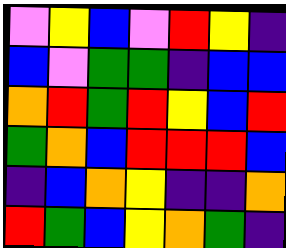[["violet", "yellow", "blue", "violet", "red", "yellow", "indigo"], ["blue", "violet", "green", "green", "indigo", "blue", "blue"], ["orange", "red", "green", "red", "yellow", "blue", "red"], ["green", "orange", "blue", "red", "red", "red", "blue"], ["indigo", "blue", "orange", "yellow", "indigo", "indigo", "orange"], ["red", "green", "blue", "yellow", "orange", "green", "indigo"]]